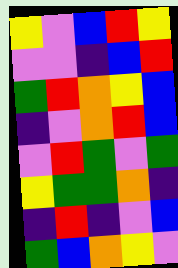[["yellow", "violet", "blue", "red", "yellow"], ["violet", "violet", "indigo", "blue", "red"], ["green", "red", "orange", "yellow", "blue"], ["indigo", "violet", "orange", "red", "blue"], ["violet", "red", "green", "violet", "green"], ["yellow", "green", "green", "orange", "indigo"], ["indigo", "red", "indigo", "violet", "blue"], ["green", "blue", "orange", "yellow", "violet"]]